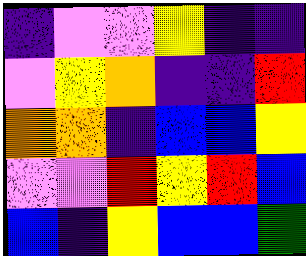[["indigo", "violet", "violet", "yellow", "indigo", "indigo"], ["violet", "yellow", "orange", "indigo", "indigo", "red"], ["orange", "orange", "indigo", "blue", "blue", "yellow"], ["violet", "violet", "red", "yellow", "red", "blue"], ["blue", "indigo", "yellow", "blue", "blue", "green"]]